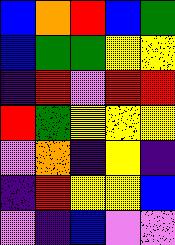[["blue", "orange", "red", "blue", "green"], ["blue", "green", "green", "yellow", "yellow"], ["indigo", "red", "violet", "red", "red"], ["red", "green", "yellow", "yellow", "yellow"], ["violet", "orange", "indigo", "yellow", "indigo"], ["indigo", "red", "yellow", "yellow", "blue"], ["violet", "indigo", "blue", "violet", "violet"]]